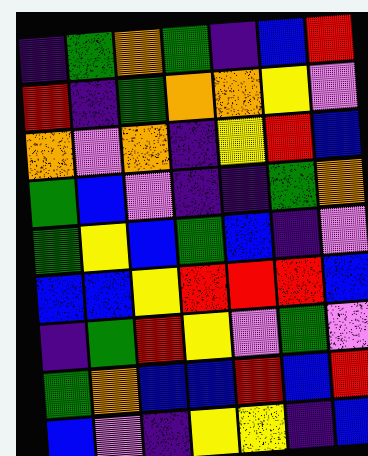[["indigo", "green", "orange", "green", "indigo", "blue", "red"], ["red", "indigo", "green", "orange", "orange", "yellow", "violet"], ["orange", "violet", "orange", "indigo", "yellow", "red", "blue"], ["green", "blue", "violet", "indigo", "indigo", "green", "orange"], ["green", "yellow", "blue", "green", "blue", "indigo", "violet"], ["blue", "blue", "yellow", "red", "red", "red", "blue"], ["indigo", "green", "red", "yellow", "violet", "green", "violet"], ["green", "orange", "blue", "blue", "red", "blue", "red"], ["blue", "violet", "indigo", "yellow", "yellow", "indigo", "blue"]]